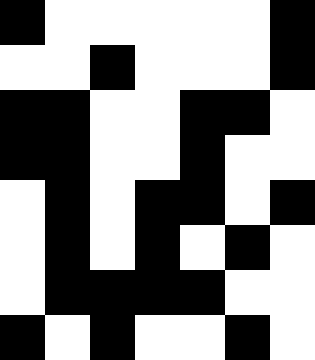[["black", "white", "white", "white", "white", "white", "black"], ["white", "white", "black", "white", "white", "white", "black"], ["black", "black", "white", "white", "black", "black", "white"], ["black", "black", "white", "white", "black", "white", "white"], ["white", "black", "white", "black", "black", "white", "black"], ["white", "black", "white", "black", "white", "black", "white"], ["white", "black", "black", "black", "black", "white", "white"], ["black", "white", "black", "white", "white", "black", "white"]]